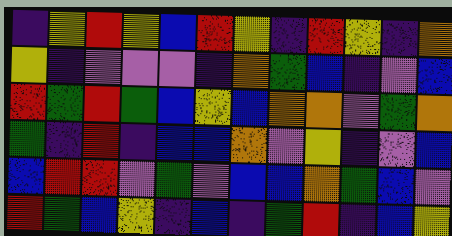[["indigo", "yellow", "red", "yellow", "blue", "red", "yellow", "indigo", "red", "yellow", "indigo", "orange"], ["yellow", "indigo", "violet", "violet", "violet", "indigo", "orange", "green", "blue", "indigo", "violet", "blue"], ["red", "green", "red", "green", "blue", "yellow", "blue", "orange", "orange", "violet", "green", "orange"], ["green", "indigo", "red", "indigo", "blue", "blue", "orange", "violet", "yellow", "indigo", "violet", "blue"], ["blue", "red", "red", "violet", "green", "violet", "blue", "blue", "orange", "green", "blue", "violet"], ["red", "green", "blue", "yellow", "indigo", "blue", "indigo", "green", "red", "indigo", "blue", "yellow"]]